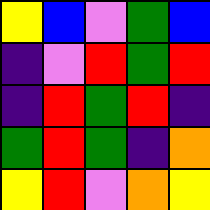[["yellow", "blue", "violet", "green", "blue"], ["indigo", "violet", "red", "green", "red"], ["indigo", "red", "green", "red", "indigo"], ["green", "red", "green", "indigo", "orange"], ["yellow", "red", "violet", "orange", "yellow"]]